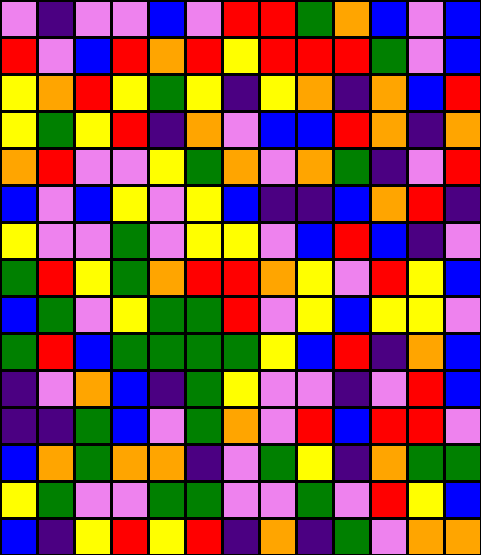[["violet", "indigo", "violet", "violet", "blue", "violet", "red", "red", "green", "orange", "blue", "violet", "blue"], ["red", "violet", "blue", "red", "orange", "red", "yellow", "red", "red", "red", "green", "violet", "blue"], ["yellow", "orange", "red", "yellow", "green", "yellow", "indigo", "yellow", "orange", "indigo", "orange", "blue", "red"], ["yellow", "green", "yellow", "red", "indigo", "orange", "violet", "blue", "blue", "red", "orange", "indigo", "orange"], ["orange", "red", "violet", "violet", "yellow", "green", "orange", "violet", "orange", "green", "indigo", "violet", "red"], ["blue", "violet", "blue", "yellow", "violet", "yellow", "blue", "indigo", "indigo", "blue", "orange", "red", "indigo"], ["yellow", "violet", "violet", "green", "violet", "yellow", "yellow", "violet", "blue", "red", "blue", "indigo", "violet"], ["green", "red", "yellow", "green", "orange", "red", "red", "orange", "yellow", "violet", "red", "yellow", "blue"], ["blue", "green", "violet", "yellow", "green", "green", "red", "violet", "yellow", "blue", "yellow", "yellow", "violet"], ["green", "red", "blue", "green", "green", "green", "green", "yellow", "blue", "red", "indigo", "orange", "blue"], ["indigo", "violet", "orange", "blue", "indigo", "green", "yellow", "violet", "violet", "indigo", "violet", "red", "blue"], ["indigo", "indigo", "green", "blue", "violet", "green", "orange", "violet", "red", "blue", "red", "red", "violet"], ["blue", "orange", "green", "orange", "orange", "indigo", "violet", "green", "yellow", "indigo", "orange", "green", "green"], ["yellow", "green", "violet", "violet", "green", "green", "violet", "violet", "green", "violet", "red", "yellow", "blue"], ["blue", "indigo", "yellow", "red", "yellow", "red", "indigo", "orange", "indigo", "green", "violet", "orange", "orange"]]